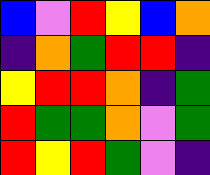[["blue", "violet", "red", "yellow", "blue", "orange"], ["indigo", "orange", "green", "red", "red", "indigo"], ["yellow", "red", "red", "orange", "indigo", "green"], ["red", "green", "green", "orange", "violet", "green"], ["red", "yellow", "red", "green", "violet", "indigo"]]